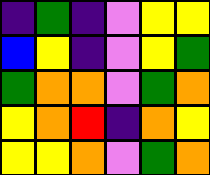[["indigo", "green", "indigo", "violet", "yellow", "yellow"], ["blue", "yellow", "indigo", "violet", "yellow", "green"], ["green", "orange", "orange", "violet", "green", "orange"], ["yellow", "orange", "red", "indigo", "orange", "yellow"], ["yellow", "yellow", "orange", "violet", "green", "orange"]]